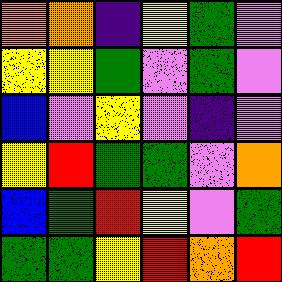[["orange", "orange", "indigo", "yellow", "green", "violet"], ["yellow", "yellow", "green", "violet", "green", "violet"], ["blue", "violet", "yellow", "violet", "indigo", "violet"], ["yellow", "red", "green", "green", "violet", "orange"], ["blue", "green", "red", "yellow", "violet", "green"], ["green", "green", "yellow", "red", "orange", "red"]]